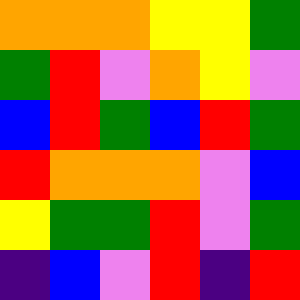[["orange", "orange", "orange", "yellow", "yellow", "green"], ["green", "red", "violet", "orange", "yellow", "violet"], ["blue", "red", "green", "blue", "red", "green"], ["red", "orange", "orange", "orange", "violet", "blue"], ["yellow", "green", "green", "red", "violet", "green"], ["indigo", "blue", "violet", "red", "indigo", "red"]]